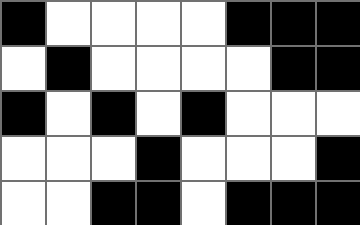[["black", "white", "white", "white", "white", "black", "black", "black"], ["white", "black", "white", "white", "white", "white", "black", "black"], ["black", "white", "black", "white", "black", "white", "white", "white"], ["white", "white", "white", "black", "white", "white", "white", "black"], ["white", "white", "black", "black", "white", "black", "black", "black"]]